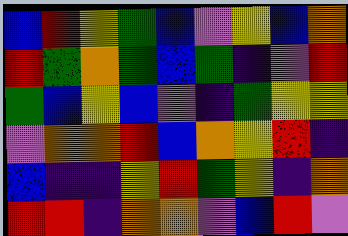[["blue", "red", "yellow", "green", "blue", "violet", "yellow", "blue", "orange"], ["red", "green", "orange", "green", "blue", "green", "indigo", "violet", "red"], ["green", "blue", "yellow", "blue", "violet", "indigo", "green", "yellow", "yellow"], ["violet", "orange", "orange", "red", "blue", "orange", "yellow", "red", "indigo"], ["blue", "indigo", "indigo", "yellow", "red", "green", "yellow", "indigo", "orange"], ["red", "red", "indigo", "orange", "orange", "violet", "blue", "red", "violet"]]